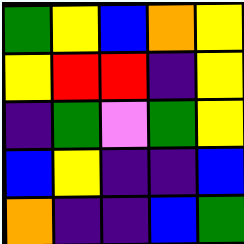[["green", "yellow", "blue", "orange", "yellow"], ["yellow", "red", "red", "indigo", "yellow"], ["indigo", "green", "violet", "green", "yellow"], ["blue", "yellow", "indigo", "indigo", "blue"], ["orange", "indigo", "indigo", "blue", "green"]]